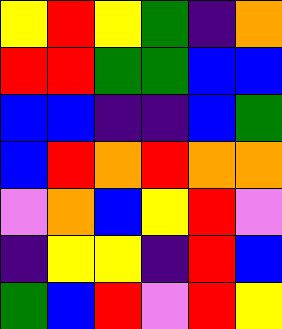[["yellow", "red", "yellow", "green", "indigo", "orange"], ["red", "red", "green", "green", "blue", "blue"], ["blue", "blue", "indigo", "indigo", "blue", "green"], ["blue", "red", "orange", "red", "orange", "orange"], ["violet", "orange", "blue", "yellow", "red", "violet"], ["indigo", "yellow", "yellow", "indigo", "red", "blue"], ["green", "blue", "red", "violet", "red", "yellow"]]